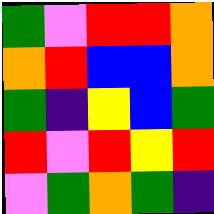[["green", "violet", "red", "red", "orange"], ["orange", "red", "blue", "blue", "orange"], ["green", "indigo", "yellow", "blue", "green"], ["red", "violet", "red", "yellow", "red"], ["violet", "green", "orange", "green", "indigo"]]